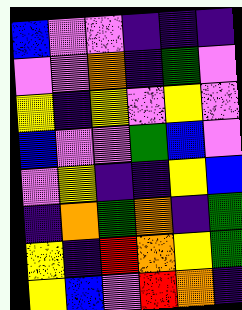[["blue", "violet", "violet", "indigo", "indigo", "indigo"], ["violet", "violet", "orange", "indigo", "green", "violet"], ["yellow", "indigo", "yellow", "violet", "yellow", "violet"], ["blue", "violet", "violet", "green", "blue", "violet"], ["violet", "yellow", "indigo", "indigo", "yellow", "blue"], ["indigo", "orange", "green", "orange", "indigo", "green"], ["yellow", "indigo", "red", "orange", "yellow", "green"], ["yellow", "blue", "violet", "red", "orange", "indigo"]]